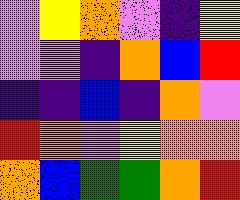[["violet", "yellow", "orange", "violet", "indigo", "yellow"], ["violet", "violet", "indigo", "orange", "blue", "red"], ["indigo", "indigo", "blue", "indigo", "orange", "violet"], ["red", "orange", "violet", "yellow", "orange", "orange"], ["orange", "blue", "green", "green", "orange", "red"]]